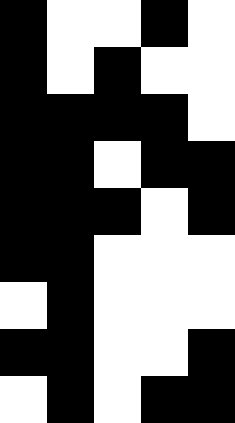[["black", "white", "white", "black", "white"], ["black", "white", "black", "white", "white"], ["black", "black", "black", "black", "white"], ["black", "black", "white", "black", "black"], ["black", "black", "black", "white", "black"], ["black", "black", "white", "white", "white"], ["white", "black", "white", "white", "white"], ["black", "black", "white", "white", "black"], ["white", "black", "white", "black", "black"]]